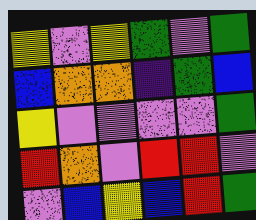[["yellow", "violet", "yellow", "green", "violet", "green"], ["blue", "orange", "orange", "indigo", "green", "blue"], ["yellow", "violet", "violet", "violet", "violet", "green"], ["red", "orange", "violet", "red", "red", "violet"], ["violet", "blue", "yellow", "blue", "red", "green"]]